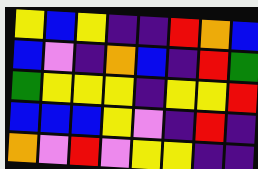[["yellow", "blue", "yellow", "indigo", "indigo", "red", "orange", "blue"], ["blue", "violet", "indigo", "orange", "blue", "indigo", "red", "green"], ["green", "yellow", "yellow", "yellow", "indigo", "yellow", "yellow", "red"], ["blue", "blue", "blue", "yellow", "violet", "indigo", "red", "indigo"], ["orange", "violet", "red", "violet", "yellow", "yellow", "indigo", "indigo"]]